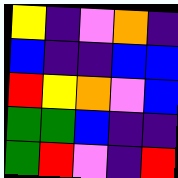[["yellow", "indigo", "violet", "orange", "indigo"], ["blue", "indigo", "indigo", "blue", "blue"], ["red", "yellow", "orange", "violet", "blue"], ["green", "green", "blue", "indigo", "indigo"], ["green", "red", "violet", "indigo", "red"]]